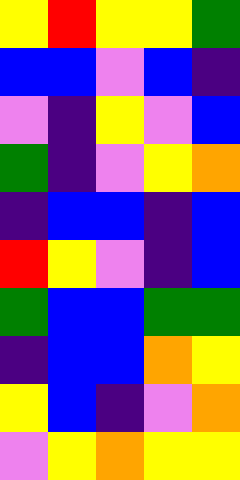[["yellow", "red", "yellow", "yellow", "green"], ["blue", "blue", "violet", "blue", "indigo"], ["violet", "indigo", "yellow", "violet", "blue"], ["green", "indigo", "violet", "yellow", "orange"], ["indigo", "blue", "blue", "indigo", "blue"], ["red", "yellow", "violet", "indigo", "blue"], ["green", "blue", "blue", "green", "green"], ["indigo", "blue", "blue", "orange", "yellow"], ["yellow", "blue", "indigo", "violet", "orange"], ["violet", "yellow", "orange", "yellow", "yellow"]]